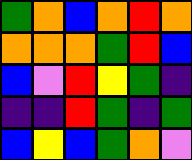[["green", "orange", "blue", "orange", "red", "orange"], ["orange", "orange", "orange", "green", "red", "blue"], ["blue", "violet", "red", "yellow", "green", "indigo"], ["indigo", "indigo", "red", "green", "indigo", "green"], ["blue", "yellow", "blue", "green", "orange", "violet"]]